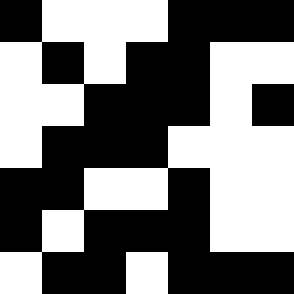[["black", "white", "white", "white", "black", "black", "black"], ["white", "black", "white", "black", "black", "white", "white"], ["white", "white", "black", "black", "black", "white", "black"], ["white", "black", "black", "black", "white", "white", "white"], ["black", "black", "white", "white", "black", "white", "white"], ["black", "white", "black", "black", "black", "white", "white"], ["white", "black", "black", "white", "black", "black", "black"]]